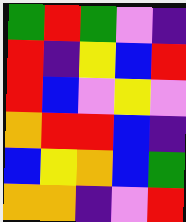[["green", "red", "green", "violet", "indigo"], ["red", "indigo", "yellow", "blue", "red"], ["red", "blue", "violet", "yellow", "violet"], ["orange", "red", "red", "blue", "indigo"], ["blue", "yellow", "orange", "blue", "green"], ["orange", "orange", "indigo", "violet", "red"]]